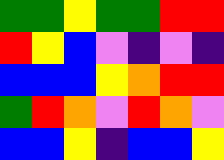[["green", "green", "yellow", "green", "green", "red", "red"], ["red", "yellow", "blue", "violet", "indigo", "violet", "indigo"], ["blue", "blue", "blue", "yellow", "orange", "red", "red"], ["green", "red", "orange", "violet", "red", "orange", "violet"], ["blue", "blue", "yellow", "indigo", "blue", "blue", "yellow"]]